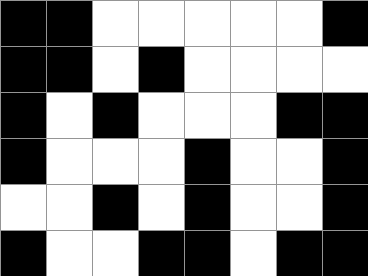[["black", "black", "white", "white", "white", "white", "white", "black"], ["black", "black", "white", "black", "white", "white", "white", "white"], ["black", "white", "black", "white", "white", "white", "black", "black"], ["black", "white", "white", "white", "black", "white", "white", "black"], ["white", "white", "black", "white", "black", "white", "white", "black"], ["black", "white", "white", "black", "black", "white", "black", "black"]]